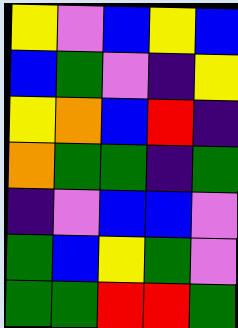[["yellow", "violet", "blue", "yellow", "blue"], ["blue", "green", "violet", "indigo", "yellow"], ["yellow", "orange", "blue", "red", "indigo"], ["orange", "green", "green", "indigo", "green"], ["indigo", "violet", "blue", "blue", "violet"], ["green", "blue", "yellow", "green", "violet"], ["green", "green", "red", "red", "green"]]